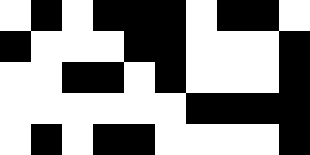[["white", "black", "white", "black", "black", "black", "white", "black", "black", "white"], ["black", "white", "white", "white", "black", "black", "white", "white", "white", "black"], ["white", "white", "black", "black", "white", "black", "white", "white", "white", "black"], ["white", "white", "white", "white", "white", "white", "black", "black", "black", "black"], ["white", "black", "white", "black", "black", "white", "white", "white", "white", "black"]]